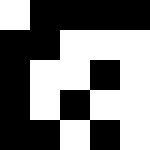[["white", "black", "black", "black", "black"], ["black", "black", "white", "white", "white"], ["black", "white", "white", "black", "white"], ["black", "white", "black", "white", "white"], ["black", "black", "white", "black", "white"]]